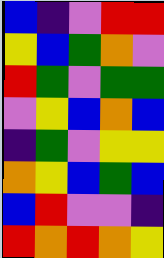[["blue", "indigo", "violet", "red", "red"], ["yellow", "blue", "green", "orange", "violet"], ["red", "green", "violet", "green", "green"], ["violet", "yellow", "blue", "orange", "blue"], ["indigo", "green", "violet", "yellow", "yellow"], ["orange", "yellow", "blue", "green", "blue"], ["blue", "red", "violet", "violet", "indigo"], ["red", "orange", "red", "orange", "yellow"]]